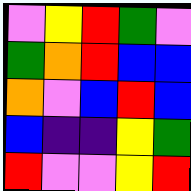[["violet", "yellow", "red", "green", "violet"], ["green", "orange", "red", "blue", "blue"], ["orange", "violet", "blue", "red", "blue"], ["blue", "indigo", "indigo", "yellow", "green"], ["red", "violet", "violet", "yellow", "red"]]